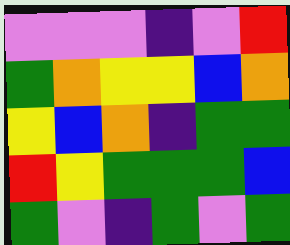[["violet", "violet", "violet", "indigo", "violet", "red"], ["green", "orange", "yellow", "yellow", "blue", "orange"], ["yellow", "blue", "orange", "indigo", "green", "green"], ["red", "yellow", "green", "green", "green", "blue"], ["green", "violet", "indigo", "green", "violet", "green"]]